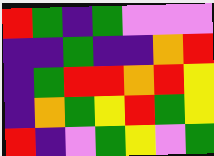[["red", "green", "indigo", "green", "violet", "violet", "violet"], ["indigo", "indigo", "green", "indigo", "indigo", "orange", "red"], ["indigo", "green", "red", "red", "orange", "red", "yellow"], ["indigo", "orange", "green", "yellow", "red", "green", "yellow"], ["red", "indigo", "violet", "green", "yellow", "violet", "green"]]